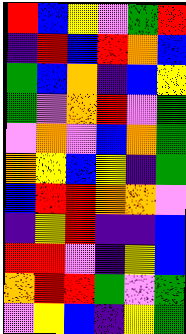[["red", "blue", "yellow", "violet", "green", "red"], ["indigo", "red", "blue", "red", "orange", "blue"], ["green", "blue", "orange", "indigo", "blue", "yellow"], ["green", "violet", "orange", "red", "violet", "green"], ["violet", "orange", "violet", "blue", "orange", "green"], ["orange", "yellow", "blue", "yellow", "indigo", "green"], ["blue", "red", "red", "orange", "orange", "violet"], ["indigo", "yellow", "red", "indigo", "indigo", "blue"], ["red", "red", "violet", "indigo", "yellow", "blue"], ["orange", "red", "red", "green", "violet", "green"], ["violet", "yellow", "blue", "indigo", "yellow", "green"]]